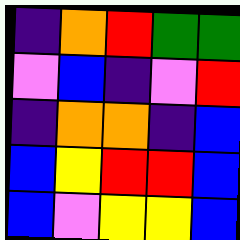[["indigo", "orange", "red", "green", "green"], ["violet", "blue", "indigo", "violet", "red"], ["indigo", "orange", "orange", "indigo", "blue"], ["blue", "yellow", "red", "red", "blue"], ["blue", "violet", "yellow", "yellow", "blue"]]